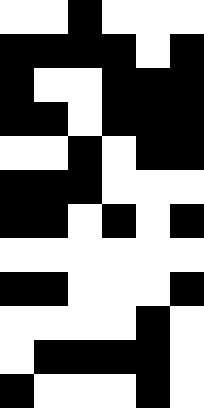[["white", "white", "black", "white", "white", "white"], ["black", "black", "black", "black", "white", "black"], ["black", "white", "white", "black", "black", "black"], ["black", "black", "white", "black", "black", "black"], ["white", "white", "black", "white", "black", "black"], ["black", "black", "black", "white", "white", "white"], ["black", "black", "white", "black", "white", "black"], ["white", "white", "white", "white", "white", "white"], ["black", "black", "white", "white", "white", "black"], ["white", "white", "white", "white", "black", "white"], ["white", "black", "black", "black", "black", "white"], ["black", "white", "white", "white", "black", "white"]]